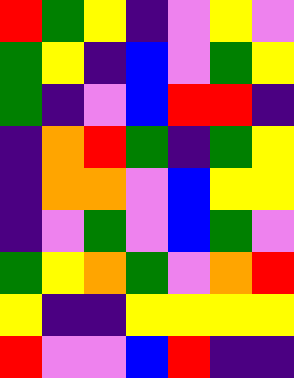[["red", "green", "yellow", "indigo", "violet", "yellow", "violet"], ["green", "yellow", "indigo", "blue", "violet", "green", "yellow"], ["green", "indigo", "violet", "blue", "red", "red", "indigo"], ["indigo", "orange", "red", "green", "indigo", "green", "yellow"], ["indigo", "orange", "orange", "violet", "blue", "yellow", "yellow"], ["indigo", "violet", "green", "violet", "blue", "green", "violet"], ["green", "yellow", "orange", "green", "violet", "orange", "red"], ["yellow", "indigo", "indigo", "yellow", "yellow", "yellow", "yellow"], ["red", "violet", "violet", "blue", "red", "indigo", "indigo"]]